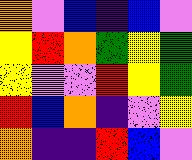[["orange", "violet", "blue", "indigo", "blue", "violet"], ["yellow", "red", "orange", "green", "yellow", "green"], ["yellow", "violet", "violet", "red", "yellow", "green"], ["red", "blue", "orange", "indigo", "violet", "yellow"], ["orange", "indigo", "indigo", "red", "blue", "violet"]]